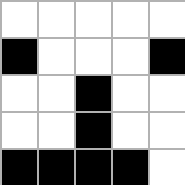[["white", "white", "white", "white", "white"], ["black", "white", "white", "white", "black"], ["white", "white", "black", "white", "white"], ["white", "white", "black", "white", "white"], ["black", "black", "black", "black", "white"]]